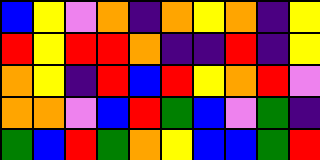[["blue", "yellow", "violet", "orange", "indigo", "orange", "yellow", "orange", "indigo", "yellow"], ["red", "yellow", "red", "red", "orange", "indigo", "indigo", "red", "indigo", "yellow"], ["orange", "yellow", "indigo", "red", "blue", "red", "yellow", "orange", "red", "violet"], ["orange", "orange", "violet", "blue", "red", "green", "blue", "violet", "green", "indigo"], ["green", "blue", "red", "green", "orange", "yellow", "blue", "blue", "green", "red"]]